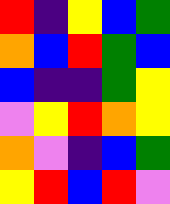[["red", "indigo", "yellow", "blue", "green"], ["orange", "blue", "red", "green", "blue"], ["blue", "indigo", "indigo", "green", "yellow"], ["violet", "yellow", "red", "orange", "yellow"], ["orange", "violet", "indigo", "blue", "green"], ["yellow", "red", "blue", "red", "violet"]]